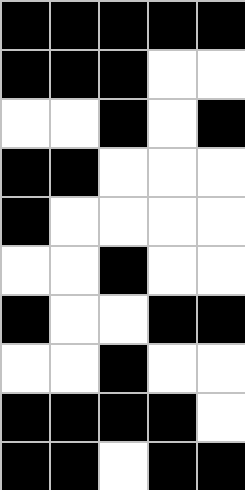[["black", "black", "black", "black", "black"], ["black", "black", "black", "white", "white"], ["white", "white", "black", "white", "black"], ["black", "black", "white", "white", "white"], ["black", "white", "white", "white", "white"], ["white", "white", "black", "white", "white"], ["black", "white", "white", "black", "black"], ["white", "white", "black", "white", "white"], ["black", "black", "black", "black", "white"], ["black", "black", "white", "black", "black"]]